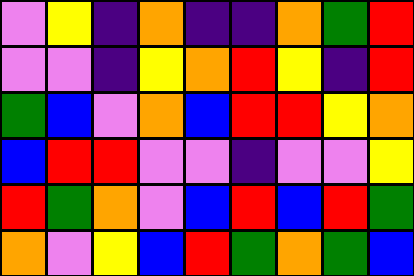[["violet", "yellow", "indigo", "orange", "indigo", "indigo", "orange", "green", "red"], ["violet", "violet", "indigo", "yellow", "orange", "red", "yellow", "indigo", "red"], ["green", "blue", "violet", "orange", "blue", "red", "red", "yellow", "orange"], ["blue", "red", "red", "violet", "violet", "indigo", "violet", "violet", "yellow"], ["red", "green", "orange", "violet", "blue", "red", "blue", "red", "green"], ["orange", "violet", "yellow", "blue", "red", "green", "orange", "green", "blue"]]